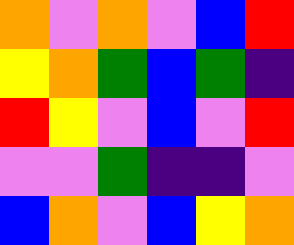[["orange", "violet", "orange", "violet", "blue", "red"], ["yellow", "orange", "green", "blue", "green", "indigo"], ["red", "yellow", "violet", "blue", "violet", "red"], ["violet", "violet", "green", "indigo", "indigo", "violet"], ["blue", "orange", "violet", "blue", "yellow", "orange"]]